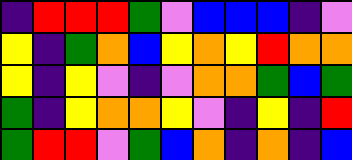[["indigo", "red", "red", "red", "green", "violet", "blue", "blue", "blue", "indigo", "violet"], ["yellow", "indigo", "green", "orange", "blue", "yellow", "orange", "yellow", "red", "orange", "orange"], ["yellow", "indigo", "yellow", "violet", "indigo", "violet", "orange", "orange", "green", "blue", "green"], ["green", "indigo", "yellow", "orange", "orange", "yellow", "violet", "indigo", "yellow", "indigo", "red"], ["green", "red", "red", "violet", "green", "blue", "orange", "indigo", "orange", "indigo", "blue"]]